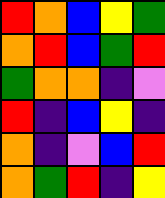[["red", "orange", "blue", "yellow", "green"], ["orange", "red", "blue", "green", "red"], ["green", "orange", "orange", "indigo", "violet"], ["red", "indigo", "blue", "yellow", "indigo"], ["orange", "indigo", "violet", "blue", "red"], ["orange", "green", "red", "indigo", "yellow"]]